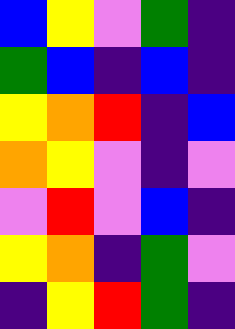[["blue", "yellow", "violet", "green", "indigo"], ["green", "blue", "indigo", "blue", "indigo"], ["yellow", "orange", "red", "indigo", "blue"], ["orange", "yellow", "violet", "indigo", "violet"], ["violet", "red", "violet", "blue", "indigo"], ["yellow", "orange", "indigo", "green", "violet"], ["indigo", "yellow", "red", "green", "indigo"]]